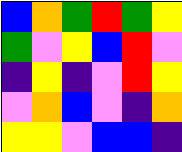[["blue", "orange", "green", "red", "green", "yellow"], ["green", "violet", "yellow", "blue", "red", "violet"], ["indigo", "yellow", "indigo", "violet", "red", "yellow"], ["violet", "orange", "blue", "violet", "indigo", "orange"], ["yellow", "yellow", "violet", "blue", "blue", "indigo"]]